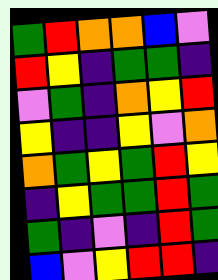[["green", "red", "orange", "orange", "blue", "violet"], ["red", "yellow", "indigo", "green", "green", "indigo"], ["violet", "green", "indigo", "orange", "yellow", "red"], ["yellow", "indigo", "indigo", "yellow", "violet", "orange"], ["orange", "green", "yellow", "green", "red", "yellow"], ["indigo", "yellow", "green", "green", "red", "green"], ["green", "indigo", "violet", "indigo", "red", "green"], ["blue", "violet", "yellow", "red", "red", "indigo"]]